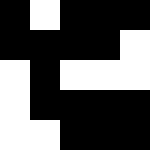[["black", "white", "black", "black", "black"], ["black", "black", "black", "black", "white"], ["white", "black", "white", "white", "white"], ["white", "black", "black", "black", "black"], ["white", "white", "black", "black", "black"]]